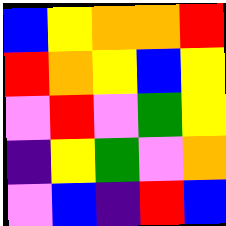[["blue", "yellow", "orange", "orange", "red"], ["red", "orange", "yellow", "blue", "yellow"], ["violet", "red", "violet", "green", "yellow"], ["indigo", "yellow", "green", "violet", "orange"], ["violet", "blue", "indigo", "red", "blue"]]